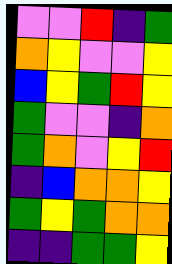[["violet", "violet", "red", "indigo", "green"], ["orange", "yellow", "violet", "violet", "yellow"], ["blue", "yellow", "green", "red", "yellow"], ["green", "violet", "violet", "indigo", "orange"], ["green", "orange", "violet", "yellow", "red"], ["indigo", "blue", "orange", "orange", "yellow"], ["green", "yellow", "green", "orange", "orange"], ["indigo", "indigo", "green", "green", "yellow"]]